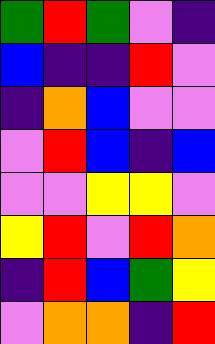[["green", "red", "green", "violet", "indigo"], ["blue", "indigo", "indigo", "red", "violet"], ["indigo", "orange", "blue", "violet", "violet"], ["violet", "red", "blue", "indigo", "blue"], ["violet", "violet", "yellow", "yellow", "violet"], ["yellow", "red", "violet", "red", "orange"], ["indigo", "red", "blue", "green", "yellow"], ["violet", "orange", "orange", "indigo", "red"]]